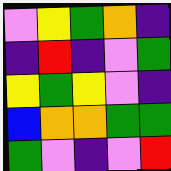[["violet", "yellow", "green", "orange", "indigo"], ["indigo", "red", "indigo", "violet", "green"], ["yellow", "green", "yellow", "violet", "indigo"], ["blue", "orange", "orange", "green", "green"], ["green", "violet", "indigo", "violet", "red"]]